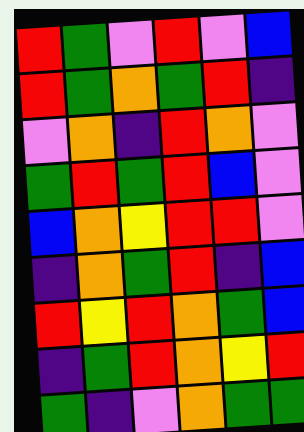[["red", "green", "violet", "red", "violet", "blue"], ["red", "green", "orange", "green", "red", "indigo"], ["violet", "orange", "indigo", "red", "orange", "violet"], ["green", "red", "green", "red", "blue", "violet"], ["blue", "orange", "yellow", "red", "red", "violet"], ["indigo", "orange", "green", "red", "indigo", "blue"], ["red", "yellow", "red", "orange", "green", "blue"], ["indigo", "green", "red", "orange", "yellow", "red"], ["green", "indigo", "violet", "orange", "green", "green"]]